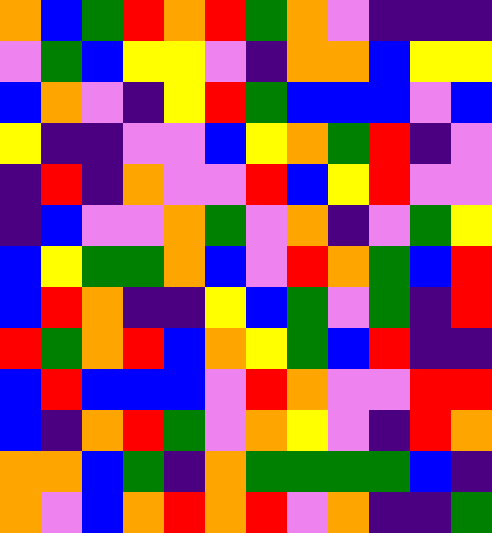[["orange", "blue", "green", "red", "orange", "red", "green", "orange", "violet", "indigo", "indigo", "indigo"], ["violet", "green", "blue", "yellow", "yellow", "violet", "indigo", "orange", "orange", "blue", "yellow", "yellow"], ["blue", "orange", "violet", "indigo", "yellow", "red", "green", "blue", "blue", "blue", "violet", "blue"], ["yellow", "indigo", "indigo", "violet", "violet", "blue", "yellow", "orange", "green", "red", "indigo", "violet"], ["indigo", "red", "indigo", "orange", "violet", "violet", "red", "blue", "yellow", "red", "violet", "violet"], ["indigo", "blue", "violet", "violet", "orange", "green", "violet", "orange", "indigo", "violet", "green", "yellow"], ["blue", "yellow", "green", "green", "orange", "blue", "violet", "red", "orange", "green", "blue", "red"], ["blue", "red", "orange", "indigo", "indigo", "yellow", "blue", "green", "violet", "green", "indigo", "red"], ["red", "green", "orange", "red", "blue", "orange", "yellow", "green", "blue", "red", "indigo", "indigo"], ["blue", "red", "blue", "blue", "blue", "violet", "red", "orange", "violet", "violet", "red", "red"], ["blue", "indigo", "orange", "red", "green", "violet", "orange", "yellow", "violet", "indigo", "red", "orange"], ["orange", "orange", "blue", "green", "indigo", "orange", "green", "green", "green", "green", "blue", "indigo"], ["orange", "violet", "blue", "orange", "red", "orange", "red", "violet", "orange", "indigo", "indigo", "green"]]